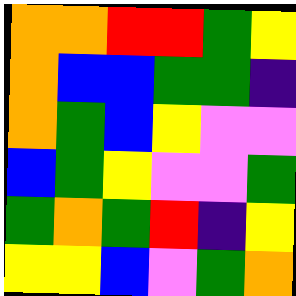[["orange", "orange", "red", "red", "green", "yellow"], ["orange", "blue", "blue", "green", "green", "indigo"], ["orange", "green", "blue", "yellow", "violet", "violet"], ["blue", "green", "yellow", "violet", "violet", "green"], ["green", "orange", "green", "red", "indigo", "yellow"], ["yellow", "yellow", "blue", "violet", "green", "orange"]]